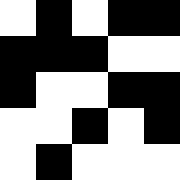[["white", "black", "white", "black", "black"], ["black", "black", "black", "white", "white"], ["black", "white", "white", "black", "black"], ["white", "white", "black", "white", "black"], ["white", "black", "white", "white", "white"]]